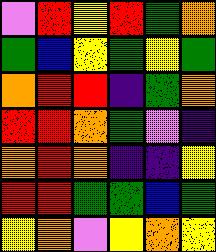[["violet", "red", "yellow", "red", "green", "orange"], ["green", "blue", "yellow", "green", "yellow", "green"], ["orange", "red", "red", "indigo", "green", "orange"], ["red", "red", "orange", "green", "violet", "indigo"], ["orange", "red", "orange", "indigo", "indigo", "yellow"], ["red", "red", "green", "green", "blue", "green"], ["yellow", "orange", "violet", "yellow", "orange", "yellow"]]